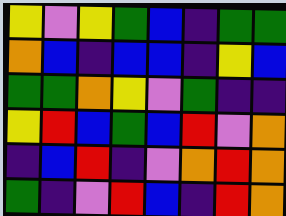[["yellow", "violet", "yellow", "green", "blue", "indigo", "green", "green"], ["orange", "blue", "indigo", "blue", "blue", "indigo", "yellow", "blue"], ["green", "green", "orange", "yellow", "violet", "green", "indigo", "indigo"], ["yellow", "red", "blue", "green", "blue", "red", "violet", "orange"], ["indigo", "blue", "red", "indigo", "violet", "orange", "red", "orange"], ["green", "indigo", "violet", "red", "blue", "indigo", "red", "orange"]]